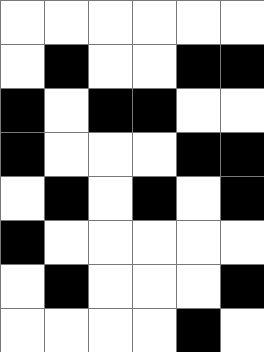[["white", "white", "white", "white", "white", "white"], ["white", "black", "white", "white", "black", "black"], ["black", "white", "black", "black", "white", "white"], ["black", "white", "white", "white", "black", "black"], ["white", "black", "white", "black", "white", "black"], ["black", "white", "white", "white", "white", "white"], ["white", "black", "white", "white", "white", "black"], ["white", "white", "white", "white", "black", "white"]]